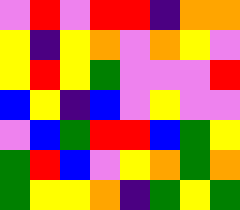[["violet", "red", "violet", "red", "red", "indigo", "orange", "orange"], ["yellow", "indigo", "yellow", "orange", "violet", "orange", "yellow", "violet"], ["yellow", "red", "yellow", "green", "violet", "violet", "violet", "red"], ["blue", "yellow", "indigo", "blue", "violet", "yellow", "violet", "violet"], ["violet", "blue", "green", "red", "red", "blue", "green", "yellow"], ["green", "red", "blue", "violet", "yellow", "orange", "green", "orange"], ["green", "yellow", "yellow", "orange", "indigo", "green", "yellow", "green"]]